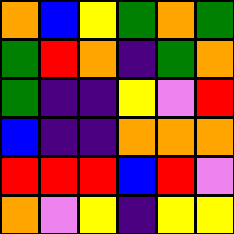[["orange", "blue", "yellow", "green", "orange", "green"], ["green", "red", "orange", "indigo", "green", "orange"], ["green", "indigo", "indigo", "yellow", "violet", "red"], ["blue", "indigo", "indigo", "orange", "orange", "orange"], ["red", "red", "red", "blue", "red", "violet"], ["orange", "violet", "yellow", "indigo", "yellow", "yellow"]]